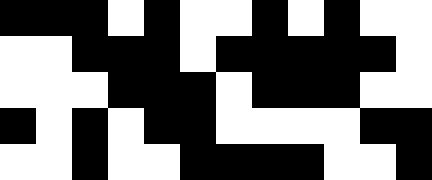[["black", "black", "black", "white", "black", "white", "white", "black", "white", "black", "white", "white"], ["white", "white", "black", "black", "black", "white", "black", "black", "black", "black", "black", "white"], ["white", "white", "white", "black", "black", "black", "white", "black", "black", "black", "white", "white"], ["black", "white", "black", "white", "black", "black", "white", "white", "white", "white", "black", "black"], ["white", "white", "black", "white", "white", "black", "black", "black", "black", "white", "white", "black"]]